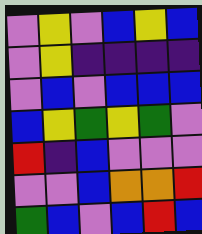[["violet", "yellow", "violet", "blue", "yellow", "blue"], ["violet", "yellow", "indigo", "indigo", "indigo", "indigo"], ["violet", "blue", "violet", "blue", "blue", "blue"], ["blue", "yellow", "green", "yellow", "green", "violet"], ["red", "indigo", "blue", "violet", "violet", "violet"], ["violet", "violet", "blue", "orange", "orange", "red"], ["green", "blue", "violet", "blue", "red", "blue"]]